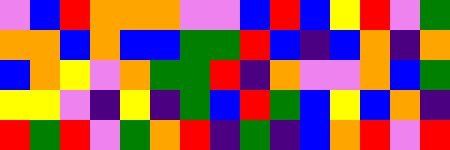[["violet", "blue", "red", "orange", "orange", "orange", "violet", "violet", "blue", "red", "blue", "yellow", "red", "violet", "green"], ["orange", "orange", "blue", "orange", "blue", "blue", "green", "green", "red", "blue", "indigo", "blue", "orange", "indigo", "orange"], ["blue", "orange", "yellow", "violet", "orange", "green", "green", "red", "indigo", "orange", "violet", "violet", "orange", "blue", "green"], ["yellow", "yellow", "violet", "indigo", "yellow", "indigo", "green", "blue", "red", "green", "blue", "yellow", "blue", "orange", "indigo"], ["red", "green", "red", "violet", "green", "orange", "red", "indigo", "green", "indigo", "blue", "orange", "red", "violet", "red"]]